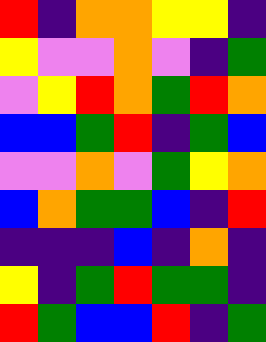[["red", "indigo", "orange", "orange", "yellow", "yellow", "indigo"], ["yellow", "violet", "violet", "orange", "violet", "indigo", "green"], ["violet", "yellow", "red", "orange", "green", "red", "orange"], ["blue", "blue", "green", "red", "indigo", "green", "blue"], ["violet", "violet", "orange", "violet", "green", "yellow", "orange"], ["blue", "orange", "green", "green", "blue", "indigo", "red"], ["indigo", "indigo", "indigo", "blue", "indigo", "orange", "indigo"], ["yellow", "indigo", "green", "red", "green", "green", "indigo"], ["red", "green", "blue", "blue", "red", "indigo", "green"]]